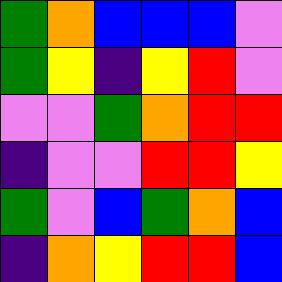[["green", "orange", "blue", "blue", "blue", "violet"], ["green", "yellow", "indigo", "yellow", "red", "violet"], ["violet", "violet", "green", "orange", "red", "red"], ["indigo", "violet", "violet", "red", "red", "yellow"], ["green", "violet", "blue", "green", "orange", "blue"], ["indigo", "orange", "yellow", "red", "red", "blue"]]